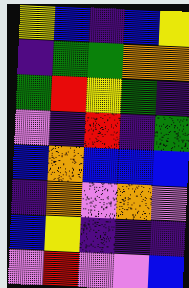[["yellow", "blue", "indigo", "blue", "yellow"], ["indigo", "green", "green", "orange", "orange"], ["green", "red", "yellow", "green", "indigo"], ["violet", "indigo", "red", "indigo", "green"], ["blue", "orange", "blue", "blue", "blue"], ["indigo", "orange", "violet", "orange", "violet"], ["blue", "yellow", "indigo", "indigo", "indigo"], ["violet", "red", "violet", "violet", "blue"]]